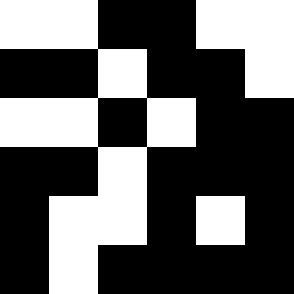[["white", "white", "black", "black", "white", "white"], ["black", "black", "white", "black", "black", "white"], ["white", "white", "black", "white", "black", "black"], ["black", "black", "white", "black", "black", "black"], ["black", "white", "white", "black", "white", "black"], ["black", "white", "black", "black", "black", "black"]]